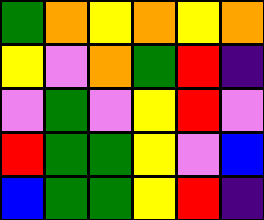[["green", "orange", "yellow", "orange", "yellow", "orange"], ["yellow", "violet", "orange", "green", "red", "indigo"], ["violet", "green", "violet", "yellow", "red", "violet"], ["red", "green", "green", "yellow", "violet", "blue"], ["blue", "green", "green", "yellow", "red", "indigo"]]